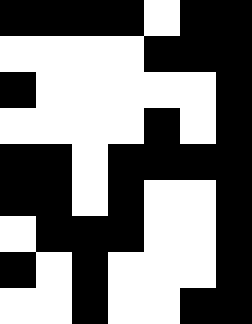[["black", "black", "black", "black", "white", "black", "black"], ["white", "white", "white", "white", "black", "black", "black"], ["black", "white", "white", "white", "white", "white", "black"], ["white", "white", "white", "white", "black", "white", "black"], ["black", "black", "white", "black", "black", "black", "black"], ["black", "black", "white", "black", "white", "white", "black"], ["white", "black", "black", "black", "white", "white", "black"], ["black", "white", "black", "white", "white", "white", "black"], ["white", "white", "black", "white", "white", "black", "black"]]